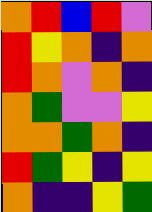[["orange", "red", "blue", "red", "violet"], ["red", "yellow", "orange", "indigo", "orange"], ["red", "orange", "violet", "orange", "indigo"], ["orange", "green", "violet", "violet", "yellow"], ["orange", "orange", "green", "orange", "indigo"], ["red", "green", "yellow", "indigo", "yellow"], ["orange", "indigo", "indigo", "yellow", "green"]]